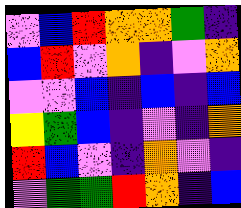[["violet", "blue", "red", "orange", "orange", "green", "indigo"], ["blue", "red", "violet", "orange", "indigo", "violet", "orange"], ["violet", "violet", "blue", "indigo", "blue", "indigo", "blue"], ["yellow", "green", "blue", "indigo", "violet", "indigo", "orange"], ["red", "blue", "violet", "indigo", "orange", "violet", "indigo"], ["violet", "green", "green", "red", "orange", "indigo", "blue"]]